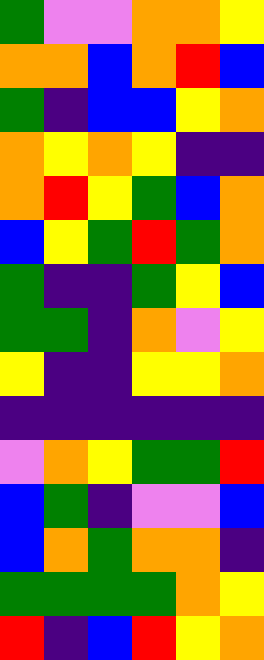[["green", "violet", "violet", "orange", "orange", "yellow"], ["orange", "orange", "blue", "orange", "red", "blue"], ["green", "indigo", "blue", "blue", "yellow", "orange"], ["orange", "yellow", "orange", "yellow", "indigo", "indigo"], ["orange", "red", "yellow", "green", "blue", "orange"], ["blue", "yellow", "green", "red", "green", "orange"], ["green", "indigo", "indigo", "green", "yellow", "blue"], ["green", "green", "indigo", "orange", "violet", "yellow"], ["yellow", "indigo", "indigo", "yellow", "yellow", "orange"], ["indigo", "indigo", "indigo", "indigo", "indigo", "indigo"], ["violet", "orange", "yellow", "green", "green", "red"], ["blue", "green", "indigo", "violet", "violet", "blue"], ["blue", "orange", "green", "orange", "orange", "indigo"], ["green", "green", "green", "green", "orange", "yellow"], ["red", "indigo", "blue", "red", "yellow", "orange"]]